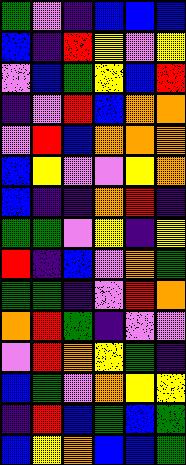[["green", "violet", "indigo", "blue", "blue", "blue"], ["blue", "indigo", "red", "yellow", "violet", "yellow"], ["violet", "blue", "green", "yellow", "blue", "red"], ["indigo", "violet", "red", "blue", "orange", "orange"], ["violet", "red", "blue", "orange", "orange", "orange"], ["blue", "yellow", "violet", "violet", "yellow", "orange"], ["blue", "indigo", "indigo", "orange", "red", "indigo"], ["green", "green", "violet", "yellow", "indigo", "yellow"], ["red", "indigo", "blue", "violet", "orange", "green"], ["green", "green", "indigo", "violet", "red", "orange"], ["orange", "red", "green", "indigo", "violet", "violet"], ["violet", "red", "orange", "yellow", "green", "indigo"], ["blue", "green", "violet", "orange", "yellow", "yellow"], ["indigo", "red", "blue", "green", "blue", "green"], ["blue", "yellow", "orange", "blue", "blue", "green"]]